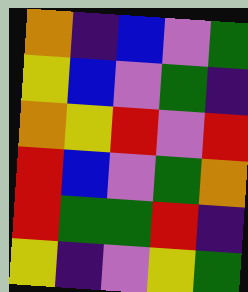[["orange", "indigo", "blue", "violet", "green"], ["yellow", "blue", "violet", "green", "indigo"], ["orange", "yellow", "red", "violet", "red"], ["red", "blue", "violet", "green", "orange"], ["red", "green", "green", "red", "indigo"], ["yellow", "indigo", "violet", "yellow", "green"]]